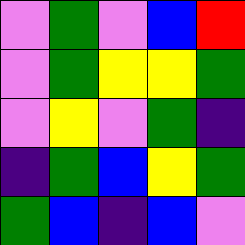[["violet", "green", "violet", "blue", "red"], ["violet", "green", "yellow", "yellow", "green"], ["violet", "yellow", "violet", "green", "indigo"], ["indigo", "green", "blue", "yellow", "green"], ["green", "blue", "indigo", "blue", "violet"]]